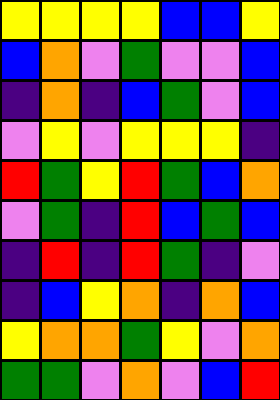[["yellow", "yellow", "yellow", "yellow", "blue", "blue", "yellow"], ["blue", "orange", "violet", "green", "violet", "violet", "blue"], ["indigo", "orange", "indigo", "blue", "green", "violet", "blue"], ["violet", "yellow", "violet", "yellow", "yellow", "yellow", "indigo"], ["red", "green", "yellow", "red", "green", "blue", "orange"], ["violet", "green", "indigo", "red", "blue", "green", "blue"], ["indigo", "red", "indigo", "red", "green", "indigo", "violet"], ["indigo", "blue", "yellow", "orange", "indigo", "orange", "blue"], ["yellow", "orange", "orange", "green", "yellow", "violet", "orange"], ["green", "green", "violet", "orange", "violet", "blue", "red"]]